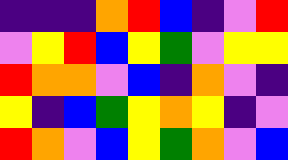[["indigo", "indigo", "indigo", "orange", "red", "blue", "indigo", "violet", "red"], ["violet", "yellow", "red", "blue", "yellow", "green", "violet", "yellow", "yellow"], ["red", "orange", "orange", "violet", "blue", "indigo", "orange", "violet", "indigo"], ["yellow", "indigo", "blue", "green", "yellow", "orange", "yellow", "indigo", "violet"], ["red", "orange", "violet", "blue", "yellow", "green", "orange", "violet", "blue"]]